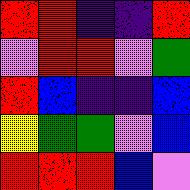[["red", "red", "indigo", "indigo", "red"], ["violet", "red", "red", "violet", "green"], ["red", "blue", "indigo", "indigo", "blue"], ["yellow", "green", "green", "violet", "blue"], ["red", "red", "red", "blue", "violet"]]